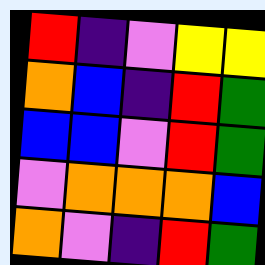[["red", "indigo", "violet", "yellow", "yellow"], ["orange", "blue", "indigo", "red", "green"], ["blue", "blue", "violet", "red", "green"], ["violet", "orange", "orange", "orange", "blue"], ["orange", "violet", "indigo", "red", "green"]]